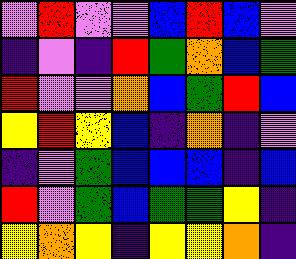[["violet", "red", "violet", "violet", "blue", "red", "blue", "violet"], ["indigo", "violet", "indigo", "red", "green", "orange", "blue", "green"], ["red", "violet", "violet", "orange", "blue", "green", "red", "blue"], ["yellow", "red", "yellow", "blue", "indigo", "orange", "indigo", "violet"], ["indigo", "violet", "green", "blue", "blue", "blue", "indigo", "blue"], ["red", "violet", "green", "blue", "green", "green", "yellow", "indigo"], ["yellow", "orange", "yellow", "indigo", "yellow", "yellow", "orange", "indigo"]]